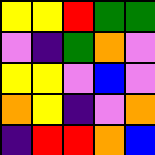[["yellow", "yellow", "red", "green", "green"], ["violet", "indigo", "green", "orange", "violet"], ["yellow", "yellow", "violet", "blue", "violet"], ["orange", "yellow", "indigo", "violet", "orange"], ["indigo", "red", "red", "orange", "blue"]]